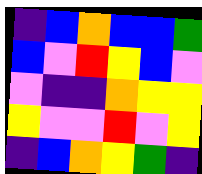[["indigo", "blue", "orange", "blue", "blue", "green"], ["blue", "violet", "red", "yellow", "blue", "violet"], ["violet", "indigo", "indigo", "orange", "yellow", "yellow"], ["yellow", "violet", "violet", "red", "violet", "yellow"], ["indigo", "blue", "orange", "yellow", "green", "indigo"]]